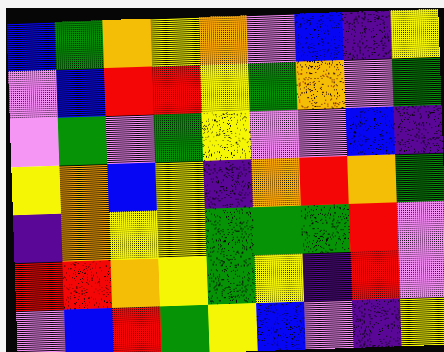[["blue", "green", "orange", "yellow", "orange", "violet", "blue", "indigo", "yellow"], ["violet", "blue", "red", "red", "yellow", "green", "orange", "violet", "green"], ["violet", "green", "violet", "green", "yellow", "violet", "violet", "blue", "indigo"], ["yellow", "orange", "blue", "yellow", "indigo", "orange", "red", "orange", "green"], ["indigo", "orange", "yellow", "yellow", "green", "green", "green", "red", "violet"], ["red", "red", "orange", "yellow", "green", "yellow", "indigo", "red", "violet"], ["violet", "blue", "red", "green", "yellow", "blue", "violet", "indigo", "yellow"]]